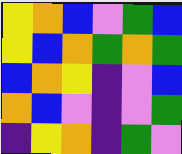[["yellow", "orange", "blue", "violet", "green", "blue"], ["yellow", "blue", "orange", "green", "orange", "green"], ["blue", "orange", "yellow", "indigo", "violet", "blue"], ["orange", "blue", "violet", "indigo", "violet", "green"], ["indigo", "yellow", "orange", "indigo", "green", "violet"]]